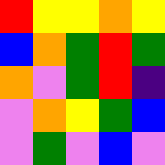[["red", "yellow", "yellow", "orange", "yellow"], ["blue", "orange", "green", "red", "green"], ["orange", "violet", "green", "red", "indigo"], ["violet", "orange", "yellow", "green", "blue"], ["violet", "green", "violet", "blue", "violet"]]